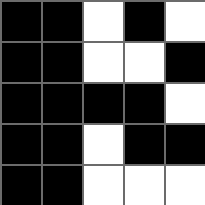[["black", "black", "white", "black", "white"], ["black", "black", "white", "white", "black"], ["black", "black", "black", "black", "white"], ["black", "black", "white", "black", "black"], ["black", "black", "white", "white", "white"]]